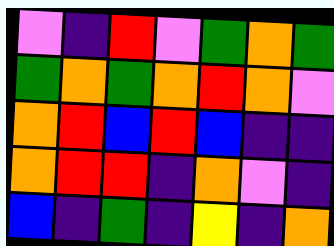[["violet", "indigo", "red", "violet", "green", "orange", "green"], ["green", "orange", "green", "orange", "red", "orange", "violet"], ["orange", "red", "blue", "red", "blue", "indigo", "indigo"], ["orange", "red", "red", "indigo", "orange", "violet", "indigo"], ["blue", "indigo", "green", "indigo", "yellow", "indigo", "orange"]]